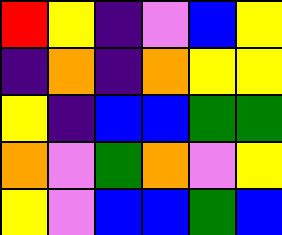[["red", "yellow", "indigo", "violet", "blue", "yellow"], ["indigo", "orange", "indigo", "orange", "yellow", "yellow"], ["yellow", "indigo", "blue", "blue", "green", "green"], ["orange", "violet", "green", "orange", "violet", "yellow"], ["yellow", "violet", "blue", "blue", "green", "blue"]]